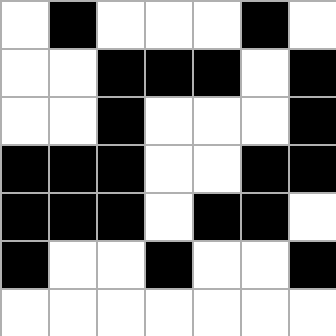[["white", "black", "white", "white", "white", "black", "white"], ["white", "white", "black", "black", "black", "white", "black"], ["white", "white", "black", "white", "white", "white", "black"], ["black", "black", "black", "white", "white", "black", "black"], ["black", "black", "black", "white", "black", "black", "white"], ["black", "white", "white", "black", "white", "white", "black"], ["white", "white", "white", "white", "white", "white", "white"]]